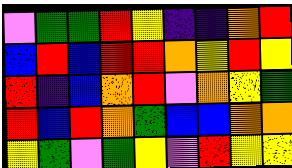[["violet", "green", "green", "red", "yellow", "indigo", "indigo", "orange", "red"], ["blue", "red", "blue", "red", "red", "orange", "yellow", "red", "yellow"], ["red", "indigo", "blue", "orange", "red", "violet", "orange", "yellow", "green"], ["red", "blue", "red", "orange", "green", "blue", "blue", "orange", "orange"], ["yellow", "green", "violet", "green", "yellow", "violet", "red", "yellow", "yellow"]]